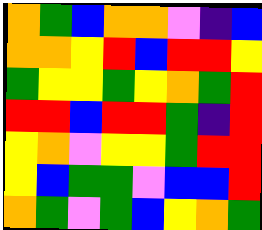[["orange", "green", "blue", "orange", "orange", "violet", "indigo", "blue"], ["orange", "orange", "yellow", "red", "blue", "red", "red", "yellow"], ["green", "yellow", "yellow", "green", "yellow", "orange", "green", "red"], ["red", "red", "blue", "red", "red", "green", "indigo", "red"], ["yellow", "orange", "violet", "yellow", "yellow", "green", "red", "red"], ["yellow", "blue", "green", "green", "violet", "blue", "blue", "red"], ["orange", "green", "violet", "green", "blue", "yellow", "orange", "green"]]